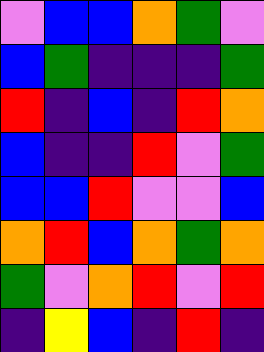[["violet", "blue", "blue", "orange", "green", "violet"], ["blue", "green", "indigo", "indigo", "indigo", "green"], ["red", "indigo", "blue", "indigo", "red", "orange"], ["blue", "indigo", "indigo", "red", "violet", "green"], ["blue", "blue", "red", "violet", "violet", "blue"], ["orange", "red", "blue", "orange", "green", "orange"], ["green", "violet", "orange", "red", "violet", "red"], ["indigo", "yellow", "blue", "indigo", "red", "indigo"]]